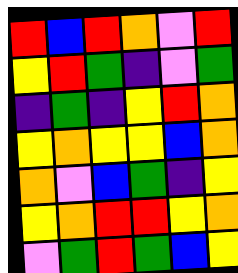[["red", "blue", "red", "orange", "violet", "red"], ["yellow", "red", "green", "indigo", "violet", "green"], ["indigo", "green", "indigo", "yellow", "red", "orange"], ["yellow", "orange", "yellow", "yellow", "blue", "orange"], ["orange", "violet", "blue", "green", "indigo", "yellow"], ["yellow", "orange", "red", "red", "yellow", "orange"], ["violet", "green", "red", "green", "blue", "yellow"]]